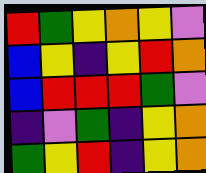[["red", "green", "yellow", "orange", "yellow", "violet"], ["blue", "yellow", "indigo", "yellow", "red", "orange"], ["blue", "red", "red", "red", "green", "violet"], ["indigo", "violet", "green", "indigo", "yellow", "orange"], ["green", "yellow", "red", "indigo", "yellow", "orange"]]